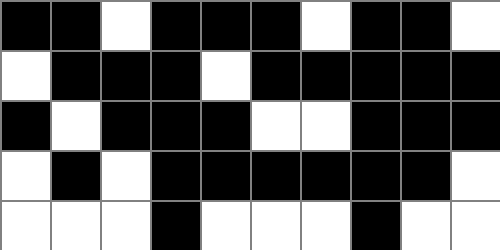[["black", "black", "white", "black", "black", "black", "white", "black", "black", "white"], ["white", "black", "black", "black", "white", "black", "black", "black", "black", "black"], ["black", "white", "black", "black", "black", "white", "white", "black", "black", "black"], ["white", "black", "white", "black", "black", "black", "black", "black", "black", "white"], ["white", "white", "white", "black", "white", "white", "white", "black", "white", "white"]]